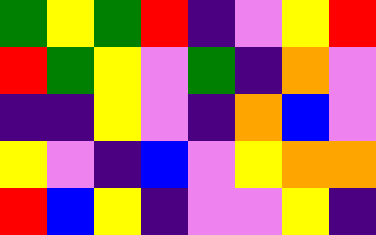[["green", "yellow", "green", "red", "indigo", "violet", "yellow", "red"], ["red", "green", "yellow", "violet", "green", "indigo", "orange", "violet"], ["indigo", "indigo", "yellow", "violet", "indigo", "orange", "blue", "violet"], ["yellow", "violet", "indigo", "blue", "violet", "yellow", "orange", "orange"], ["red", "blue", "yellow", "indigo", "violet", "violet", "yellow", "indigo"]]